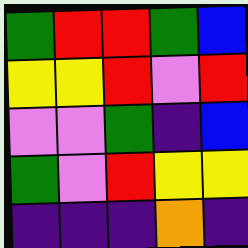[["green", "red", "red", "green", "blue"], ["yellow", "yellow", "red", "violet", "red"], ["violet", "violet", "green", "indigo", "blue"], ["green", "violet", "red", "yellow", "yellow"], ["indigo", "indigo", "indigo", "orange", "indigo"]]